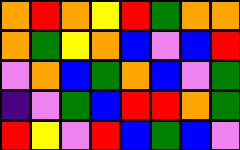[["orange", "red", "orange", "yellow", "red", "green", "orange", "orange"], ["orange", "green", "yellow", "orange", "blue", "violet", "blue", "red"], ["violet", "orange", "blue", "green", "orange", "blue", "violet", "green"], ["indigo", "violet", "green", "blue", "red", "red", "orange", "green"], ["red", "yellow", "violet", "red", "blue", "green", "blue", "violet"]]